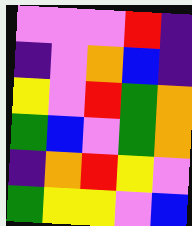[["violet", "violet", "violet", "red", "indigo"], ["indigo", "violet", "orange", "blue", "indigo"], ["yellow", "violet", "red", "green", "orange"], ["green", "blue", "violet", "green", "orange"], ["indigo", "orange", "red", "yellow", "violet"], ["green", "yellow", "yellow", "violet", "blue"]]